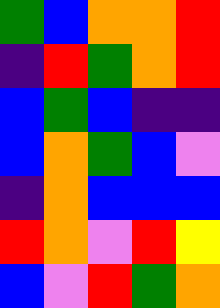[["green", "blue", "orange", "orange", "red"], ["indigo", "red", "green", "orange", "red"], ["blue", "green", "blue", "indigo", "indigo"], ["blue", "orange", "green", "blue", "violet"], ["indigo", "orange", "blue", "blue", "blue"], ["red", "orange", "violet", "red", "yellow"], ["blue", "violet", "red", "green", "orange"]]